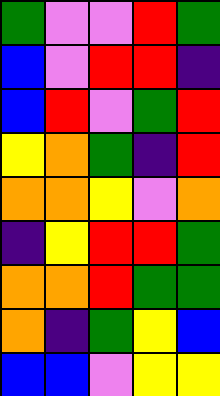[["green", "violet", "violet", "red", "green"], ["blue", "violet", "red", "red", "indigo"], ["blue", "red", "violet", "green", "red"], ["yellow", "orange", "green", "indigo", "red"], ["orange", "orange", "yellow", "violet", "orange"], ["indigo", "yellow", "red", "red", "green"], ["orange", "orange", "red", "green", "green"], ["orange", "indigo", "green", "yellow", "blue"], ["blue", "blue", "violet", "yellow", "yellow"]]